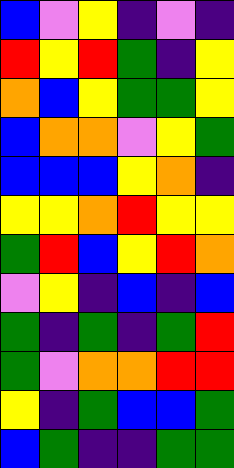[["blue", "violet", "yellow", "indigo", "violet", "indigo"], ["red", "yellow", "red", "green", "indigo", "yellow"], ["orange", "blue", "yellow", "green", "green", "yellow"], ["blue", "orange", "orange", "violet", "yellow", "green"], ["blue", "blue", "blue", "yellow", "orange", "indigo"], ["yellow", "yellow", "orange", "red", "yellow", "yellow"], ["green", "red", "blue", "yellow", "red", "orange"], ["violet", "yellow", "indigo", "blue", "indigo", "blue"], ["green", "indigo", "green", "indigo", "green", "red"], ["green", "violet", "orange", "orange", "red", "red"], ["yellow", "indigo", "green", "blue", "blue", "green"], ["blue", "green", "indigo", "indigo", "green", "green"]]